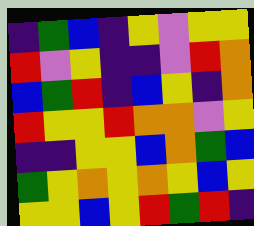[["indigo", "green", "blue", "indigo", "yellow", "violet", "yellow", "yellow"], ["red", "violet", "yellow", "indigo", "indigo", "violet", "red", "orange"], ["blue", "green", "red", "indigo", "blue", "yellow", "indigo", "orange"], ["red", "yellow", "yellow", "red", "orange", "orange", "violet", "yellow"], ["indigo", "indigo", "yellow", "yellow", "blue", "orange", "green", "blue"], ["green", "yellow", "orange", "yellow", "orange", "yellow", "blue", "yellow"], ["yellow", "yellow", "blue", "yellow", "red", "green", "red", "indigo"]]